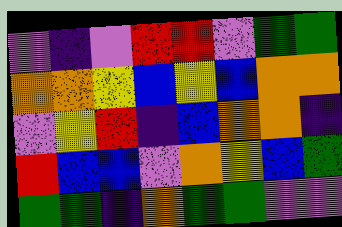[["violet", "indigo", "violet", "red", "red", "violet", "green", "green"], ["orange", "orange", "yellow", "blue", "yellow", "blue", "orange", "orange"], ["violet", "yellow", "red", "indigo", "blue", "orange", "orange", "indigo"], ["red", "blue", "blue", "violet", "orange", "yellow", "blue", "green"], ["green", "green", "indigo", "orange", "green", "green", "violet", "violet"]]